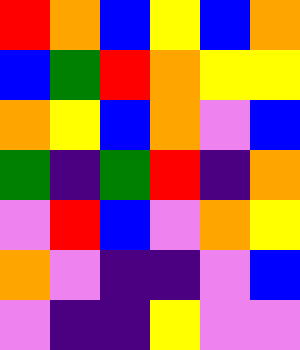[["red", "orange", "blue", "yellow", "blue", "orange"], ["blue", "green", "red", "orange", "yellow", "yellow"], ["orange", "yellow", "blue", "orange", "violet", "blue"], ["green", "indigo", "green", "red", "indigo", "orange"], ["violet", "red", "blue", "violet", "orange", "yellow"], ["orange", "violet", "indigo", "indigo", "violet", "blue"], ["violet", "indigo", "indigo", "yellow", "violet", "violet"]]